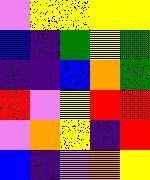[["violet", "yellow", "yellow", "yellow", "yellow"], ["blue", "indigo", "green", "yellow", "green"], ["indigo", "indigo", "blue", "orange", "green"], ["red", "violet", "yellow", "red", "red"], ["violet", "orange", "yellow", "indigo", "red"], ["blue", "indigo", "violet", "orange", "yellow"]]